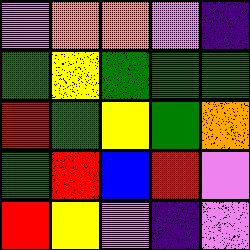[["violet", "orange", "orange", "violet", "indigo"], ["green", "yellow", "green", "green", "green"], ["red", "green", "yellow", "green", "orange"], ["green", "red", "blue", "red", "violet"], ["red", "yellow", "violet", "indigo", "violet"]]